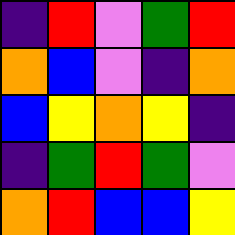[["indigo", "red", "violet", "green", "red"], ["orange", "blue", "violet", "indigo", "orange"], ["blue", "yellow", "orange", "yellow", "indigo"], ["indigo", "green", "red", "green", "violet"], ["orange", "red", "blue", "blue", "yellow"]]